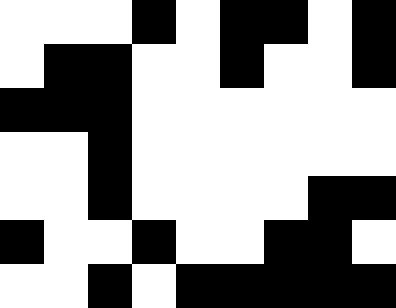[["white", "white", "white", "black", "white", "black", "black", "white", "black"], ["white", "black", "black", "white", "white", "black", "white", "white", "black"], ["black", "black", "black", "white", "white", "white", "white", "white", "white"], ["white", "white", "black", "white", "white", "white", "white", "white", "white"], ["white", "white", "black", "white", "white", "white", "white", "black", "black"], ["black", "white", "white", "black", "white", "white", "black", "black", "white"], ["white", "white", "black", "white", "black", "black", "black", "black", "black"]]